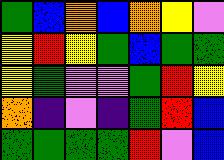[["green", "blue", "orange", "blue", "orange", "yellow", "violet"], ["yellow", "red", "yellow", "green", "blue", "green", "green"], ["yellow", "green", "violet", "violet", "green", "red", "yellow"], ["orange", "indigo", "violet", "indigo", "green", "red", "blue"], ["green", "green", "green", "green", "red", "violet", "blue"]]